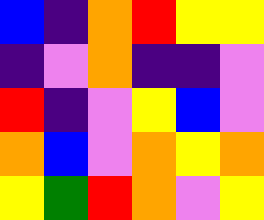[["blue", "indigo", "orange", "red", "yellow", "yellow"], ["indigo", "violet", "orange", "indigo", "indigo", "violet"], ["red", "indigo", "violet", "yellow", "blue", "violet"], ["orange", "blue", "violet", "orange", "yellow", "orange"], ["yellow", "green", "red", "orange", "violet", "yellow"]]